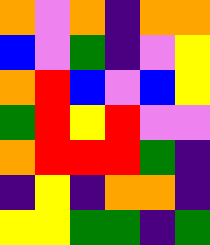[["orange", "violet", "orange", "indigo", "orange", "orange"], ["blue", "violet", "green", "indigo", "violet", "yellow"], ["orange", "red", "blue", "violet", "blue", "yellow"], ["green", "red", "yellow", "red", "violet", "violet"], ["orange", "red", "red", "red", "green", "indigo"], ["indigo", "yellow", "indigo", "orange", "orange", "indigo"], ["yellow", "yellow", "green", "green", "indigo", "green"]]